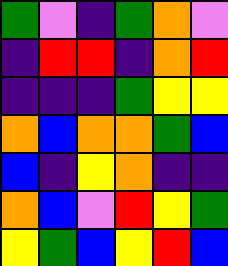[["green", "violet", "indigo", "green", "orange", "violet"], ["indigo", "red", "red", "indigo", "orange", "red"], ["indigo", "indigo", "indigo", "green", "yellow", "yellow"], ["orange", "blue", "orange", "orange", "green", "blue"], ["blue", "indigo", "yellow", "orange", "indigo", "indigo"], ["orange", "blue", "violet", "red", "yellow", "green"], ["yellow", "green", "blue", "yellow", "red", "blue"]]